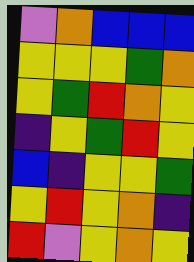[["violet", "orange", "blue", "blue", "blue"], ["yellow", "yellow", "yellow", "green", "orange"], ["yellow", "green", "red", "orange", "yellow"], ["indigo", "yellow", "green", "red", "yellow"], ["blue", "indigo", "yellow", "yellow", "green"], ["yellow", "red", "yellow", "orange", "indigo"], ["red", "violet", "yellow", "orange", "yellow"]]